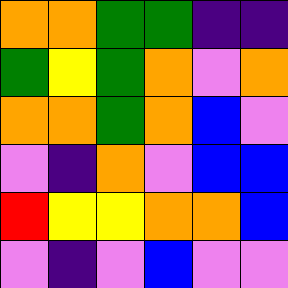[["orange", "orange", "green", "green", "indigo", "indigo"], ["green", "yellow", "green", "orange", "violet", "orange"], ["orange", "orange", "green", "orange", "blue", "violet"], ["violet", "indigo", "orange", "violet", "blue", "blue"], ["red", "yellow", "yellow", "orange", "orange", "blue"], ["violet", "indigo", "violet", "blue", "violet", "violet"]]